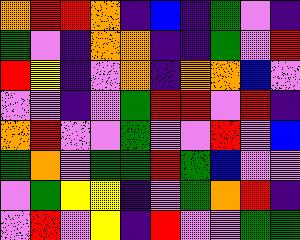[["orange", "red", "red", "orange", "indigo", "blue", "indigo", "green", "violet", "indigo"], ["green", "violet", "indigo", "orange", "orange", "indigo", "indigo", "green", "violet", "red"], ["red", "yellow", "indigo", "violet", "orange", "indigo", "orange", "orange", "blue", "violet"], ["violet", "violet", "indigo", "violet", "green", "red", "red", "violet", "red", "indigo"], ["orange", "red", "violet", "violet", "green", "violet", "violet", "red", "violet", "blue"], ["green", "orange", "violet", "green", "green", "red", "green", "blue", "violet", "violet"], ["violet", "green", "yellow", "yellow", "indigo", "violet", "green", "orange", "red", "indigo"], ["violet", "red", "violet", "yellow", "indigo", "red", "violet", "violet", "green", "green"]]